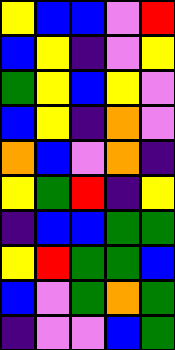[["yellow", "blue", "blue", "violet", "red"], ["blue", "yellow", "indigo", "violet", "yellow"], ["green", "yellow", "blue", "yellow", "violet"], ["blue", "yellow", "indigo", "orange", "violet"], ["orange", "blue", "violet", "orange", "indigo"], ["yellow", "green", "red", "indigo", "yellow"], ["indigo", "blue", "blue", "green", "green"], ["yellow", "red", "green", "green", "blue"], ["blue", "violet", "green", "orange", "green"], ["indigo", "violet", "violet", "blue", "green"]]